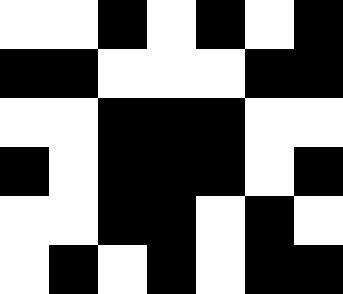[["white", "white", "black", "white", "black", "white", "black"], ["black", "black", "white", "white", "white", "black", "black"], ["white", "white", "black", "black", "black", "white", "white"], ["black", "white", "black", "black", "black", "white", "black"], ["white", "white", "black", "black", "white", "black", "white"], ["white", "black", "white", "black", "white", "black", "black"]]